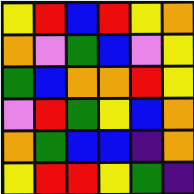[["yellow", "red", "blue", "red", "yellow", "orange"], ["orange", "violet", "green", "blue", "violet", "yellow"], ["green", "blue", "orange", "orange", "red", "yellow"], ["violet", "red", "green", "yellow", "blue", "orange"], ["orange", "green", "blue", "blue", "indigo", "orange"], ["yellow", "red", "red", "yellow", "green", "indigo"]]